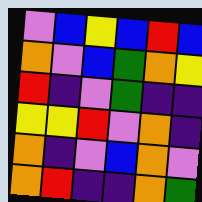[["violet", "blue", "yellow", "blue", "red", "blue"], ["orange", "violet", "blue", "green", "orange", "yellow"], ["red", "indigo", "violet", "green", "indigo", "indigo"], ["yellow", "yellow", "red", "violet", "orange", "indigo"], ["orange", "indigo", "violet", "blue", "orange", "violet"], ["orange", "red", "indigo", "indigo", "orange", "green"]]